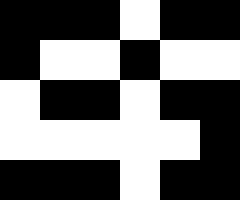[["black", "black", "black", "white", "black", "black"], ["black", "white", "white", "black", "white", "white"], ["white", "black", "black", "white", "black", "black"], ["white", "white", "white", "white", "white", "black"], ["black", "black", "black", "white", "black", "black"]]